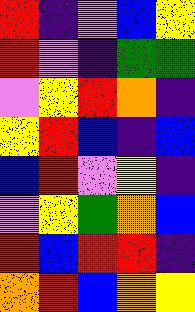[["red", "indigo", "violet", "blue", "yellow"], ["red", "violet", "indigo", "green", "green"], ["violet", "yellow", "red", "orange", "indigo"], ["yellow", "red", "blue", "indigo", "blue"], ["blue", "red", "violet", "yellow", "indigo"], ["violet", "yellow", "green", "orange", "blue"], ["red", "blue", "red", "red", "indigo"], ["orange", "red", "blue", "orange", "yellow"]]